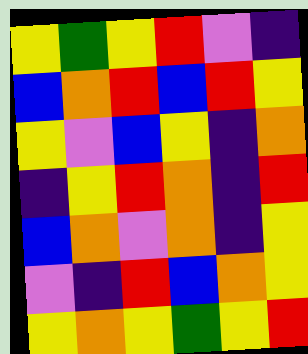[["yellow", "green", "yellow", "red", "violet", "indigo"], ["blue", "orange", "red", "blue", "red", "yellow"], ["yellow", "violet", "blue", "yellow", "indigo", "orange"], ["indigo", "yellow", "red", "orange", "indigo", "red"], ["blue", "orange", "violet", "orange", "indigo", "yellow"], ["violet", "indigo", "red", "blue", "orange", "yellow"], ["yellow", "orange", "yellow", "green", "yellow", "red"]]